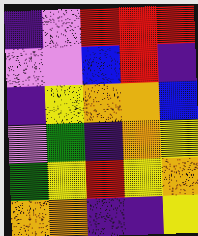[["indigo", "violet", "red", "red", "red"], ["violet", "violet", "blue", "red", "indigo"], ["indigo", "yellow", "orange", "orange", "blue"], ["violet", "green", "indigo", "orange", "yellow"], ["green", "yellow", "red", "yellow", "orange"], ["orange", "orange", "indigo", "indigo", "yellow"]]